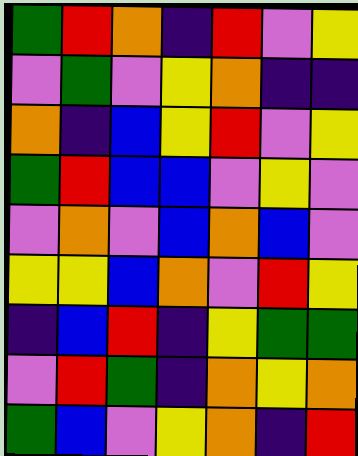[["green", "red", "orange", "indigo", "red", "violet", "yellow"], ["violet", "green", "violet", "yellow", "orange", "indigo", "indigo"], ["orange", "indigo", "blue", "yellow", "red", "violet", "yellow"], ["green", "red", "blue", "blue", "violet", "yellow", "violet"], ["violet", "orange", "violet", "blue", "orange", "blue", "violet"], ["yellow", "yellow", "blue", "orange", "violet", "red", "yellow"], ["indigo", "blue", "red", "indigo", "yellow", "green", "green"], ["violet", "red", "green", "indigo", "orange", "yellow", "orange"], ["green", "blue", "violet", "yellow", "orange", "indigo", "red"]]